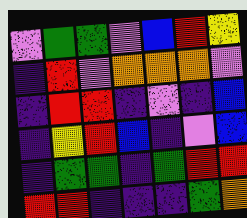[["violet", "green", "green", "violet", "blue", "red", "yellow"], ["indigo", "red", "violet", "orange", "orange", "orange", "violet"], ["indigo", "red", "red", "indigo", "violet", "indigo", "blue"], ["indigo", "yellow", "red", "blue", "indigo", "violet", "blue"], ["indigo", "green", "green", "indigo", "green", "red", "red"], ["red", "red", "indigo", "indigo", "indigo", "green", "orange"]]